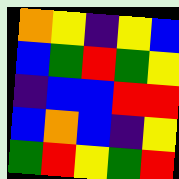[["orange", "yellow", "indigo", "yellow", "blue"], ["blue", "green", "red", "green", "yellow"], ["indigo", "blue", "blue", "red", "red"], ["blue", "orange", "blue", "indigo", "yellow"], ["green", "red", "yellow", "green", "red"]]